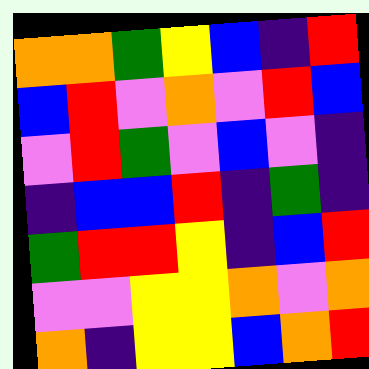[["orange", "orange", "green", "yellow", "blue", "indigo", "red"], ["blue", "red", "violet", "orange", "violet", "red", "blue"], ["violet", "red", "green", "violet", "blue", "violet", "indigo"], ["indigo", "blue", "blue", "red", "indigo", "green", "indigo"], ["green", "red", "red", "yellow", "indigo", "blue", "red"], ["violet", "violet", "yellow", "yellow", "orange", "violet", "orange"], ["orange", "indigo", "yellow", "yellow", "blue", "orange", "red"]]